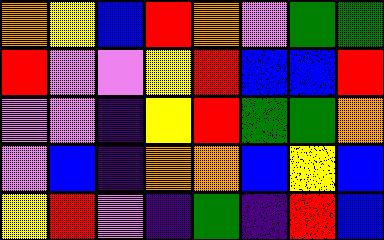[["orange", "yellow", "blue", "red", "orange", "violet", "green", "green"], ["red", "violet", "violet", "yellow", "red", "blue", "blue", "red"], ["violet", "violet", "indigo", "yellow", "red", "green", "green", "orange"], ["violet", "blue", "indigo", "orange", "orange", "blue", "yellow", "blue"], ["yellow", "red", "violet", "indigo", "green", "indigo", "red", "blue"]]